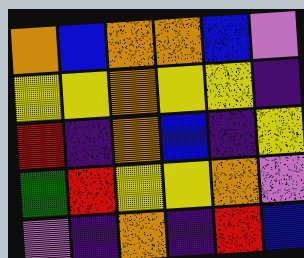[["orange", "blue", "orange", "orange", "blue", "violet"], ["yellow", "yellow", "orange", "yellow", "yellow", "indigo"], ["red", "indigo", "orange", "blue", "indigo", "yellow"], ["green", "red", "yellow", "yellow", "orange", "violet"], ["violet", "indigo", "orange", "indigo", "red", "blue"]]